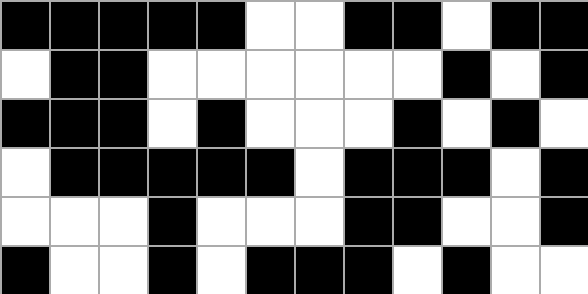[["black", "black", "black", "black", "black", "white", "white", "black", "black", "white", "black", "black"], ["white", "black", "black", "white", "white", "white", "white", "white", "white", "black", "white", "black"], ["black", "black", "black", "white", "black", "white", "white", "white", "black", "white", "black", "white"], ["white", "black", "black", "black", "black", "black", "white", "black", "black", "black", "white", "black"], ["white", "white", "white", "black", "white", "white", "white", "black", "black", "white", "white", "black"], ["black", "white", "white", "black", "white", "black", "black", "black", "white", "black", "white", "white"]]